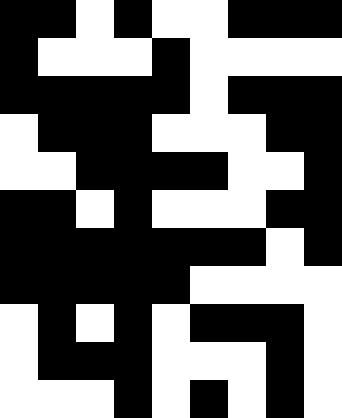[["black", "black", "white", "black", "white", "white", "black", "black", "black"], ["black", "white", "white", "white", "black", "white", "white", "white", "white"], ["black", "black", "black", "black", "black", "white", "black", "black", "black"], ["white", "black", "black", "black", "white", "white", "white", "black", "black"], ["white", "white", "black", "black", "black", "black", "white", "white", "black"], ["black", "black", "white", "black", "white", "white", "white", "black", "black"], ["black", "black", "black", "black", "black", "black", "black", "white", "black"], ["black", "black", "black", "black", "black", "white", "white", "white", "white"], ["white", "black", "white", "black", "white", "black", "black", "black", "white"], ["white", "black", "black", "black", "white", "white", "white", "black", "white"], ["white", "white", "white", "black", "white", "black", "white", "black", "white"]]